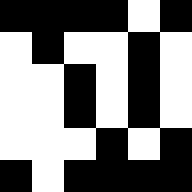[["black", "black", "black", "black", "white", "black"], ["white", "black", "white", "white", "black", "white"], ["white", "white", "black", "white", "black", "white"], ["white", "white", "black", "white", "black", "white"], ["white", "white", "white", "black", "white", "black"], ["black", "white", "black", "black", "black", "black"]]